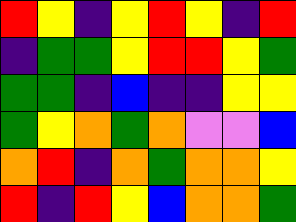[["red", "yellow", "indigo", "yellow", "red", "yellow", "indigo", "red"], ["indigo", "green", "green", "yellow", "red", "red", "yellow", "green"], ["green", "green", "indigo", "blue", "indigo", "indigo", "yellow", "yellow"], ["green", "yellow", "orange", "green", "orange", "violet", "violet", "blue"], ["orange", "red", "indigo", "orange", "green", "orange", "orange", "yellow"], ["red", "indigo", "red", "yellow", "blue", "orange", "orange", "green"]]